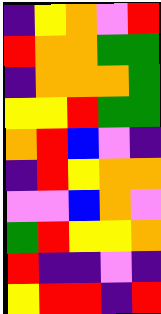[["indigo", "yellow", "orange", "violet", "red"], ["red", "orange", "orange", "green", "green"], ["indigo", "orange", "orange", "orange", "green"], ["yellow", "yellow", "red", "green", "green"], ["orange", "red", "blue", "violet", "indigo"], ["indigo", "red", "yellow", "orange", "orange"], ["violet", "violet", "blue", "orange", "violet"], ["green", "red", "yellow", "yellow", "orange"], ["red", "indigo", "indigo", "violet", "indigo"], ["yellow", "red", "red", "indigo", "red"]]